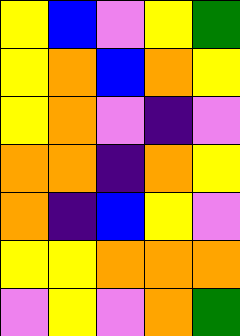[["yellow", "blue", "violet", "yellow", "green"], ["yellow", "orange", "blue", "orange", "yellow"], ["yellow", "orange", "violet", "indigo", "violet"], ["orange", "orange", "indigo", "orange", "yellow"], ["orange", "indigo", "blue", "yellow", "violet"], ["yellow", "yellow", "orange", "orange", "orange"], ["violet", "yellow", "violet", "orange", "green"]]